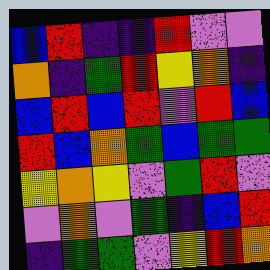[["blue", "red", "indigo", "indigo", "red", "violet", "violet"], ["orange", "indigo", "green", "red", "yellow", "orange", "indigo"], ["blue", "red", "blue", "red", "violet", "red", "blue"], ["red", "blue", "orange", "green", "blue", "green", "green"], ["yellow", "orange", "yellow", "violet", "green", "red", "violet"], ["violet", "orange", "violet", "green", "indigo", "blue", "red"], ["indigo", "green", "green", "violet", "yellow", "red", "orange"]]